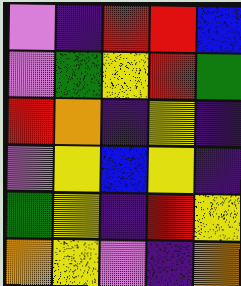[["violet", "indigo", "red", "red", "blue"], ["violet", "green", "yellow", "red", "green"], ["red", "orange", "indigo", "yellow", "indigo"], ["violet", "yellow", "blue", "yellow", "indigo"], ["green", "yellow", "indigo", "red", "yellow"], ["orange", "yellow", "violet", "indigo", "orange"]]